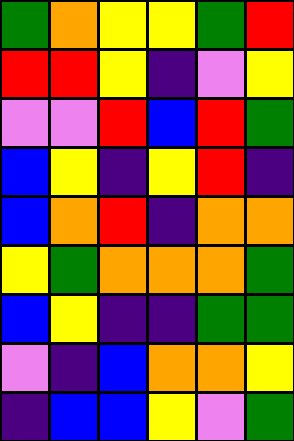[["green", "orange", "yellow", "yellow", "green", "red"], ["red", "red", "yellow", "indigo", "violet", "yellow"], ["violet", "violet", "red", "blue", "red", "green"], ["blue", "yellow", "indigo", "yellow", "red", "indigo"], ["blue", "orange", "red", "indigo", "orange", "orange"], ["yellow", "green", "orange", "orange", "orange", "green"], ["blue", "yellow", "indigo", "indigo", "green", "green"], ["violet", "indigo", "blue", "orange", "orange", "yellow"], ["indigo", "blue", "blue", "yellow", "violet", "green"]]